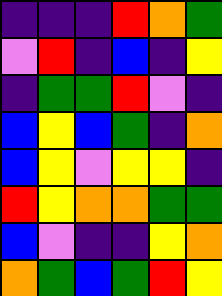[["indigo", "indigo", "indigo", "red", "orange", "green"], ["violet", "red", "indigo", "blue", "indigo", "yellow"], ["indigo", "green", "green", "red", "violet", "indigo"], ["blue", "yellow", "blue", "green", "indigo", "orange"], ["blue", "yellow", "violet", "yellow", "yellow", "indigo"], ["red", "yellow", "orange", "orange", "green", "green"], ["blue", "violet", "indigo", "indigo", "yellow", "orange"], ["orange", "green", "blue", "green", "red", "yellow"]]